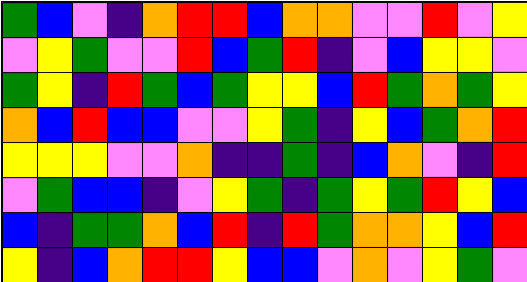[["green", "blue", "violet", "indigo", "orange", "red", "red", "blue", "orange", "orange", "violet", "violet", "red", "violet", "yellow"], ["violet", "yellow", "green", "violet", "violet", "red", "blue", "green", "red", "indigo", "violet", "blue", "yellow", "yellow", "violet"], ["green", "yellow", "indigo", "red", "green", "blue", "green", "yellow", "yellow", "blue", "red", "green", "orange", "green", "yellow"], ["orange", "blue", "red", "blue", "blue", "violet", "violet", "yellow", "green", "indigo", "yellow", "blue", "green", "orange", "red"], ["yellow", "yellow", "yellow", "violet", "violet", "orange", "indigo", "indigo", "green", "indigo", "blue", "orange", "violet", "indigo", "red"], ["violet", "green", "blue", "blue", "indigo", "violet", "yellow", "green", "indigo", "green", "yellow", "green", "red", "yellow", "blue"], ["blue", "indigo", "green", "green", "orange", "blue", "red", "indigo", "red", "green", "orange", "orange", "yellow", "blue", "red"], ["yellow", "indigo", "blue", "orange", "red", "red", "yellow", "blue", "blue", "violet", "orange", "violet", "yellow", "green", "violet"]]